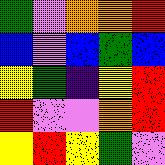[["green", "violet", "orange", "orange", "red"], ["blue", "violet", "blue", "green", "blue"], ["yellow", "green", "indigo", "yellow", "red"], ["red", "violet", "violet", "orange", "red"], ["yellow", "red", "yellow", "green", "violet"]]